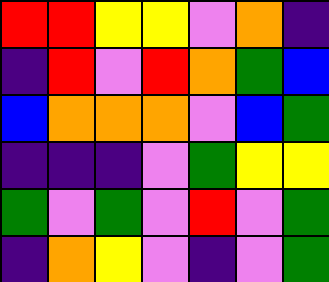[["red", "red", "yellow", "yellow", "violet", "orange", "indigo"], ["indigo", "red", "violet", "red", "orange", "green", "blue"], ["blue", "orange", "orange", "orange", "violet", "blue", "green"], ["indigo", "indigo", "indigo", "violet", "green", "yellow", "yellow"], ["green", "violet", "green", "violet", "red", "violet", "green"], ["indigo", "orange", "yellow", "violet", "indigo", "violet", "green"]]